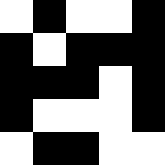[["white", "black", "white", "white", "black"], ["black", "white", "black", "black", "black"], ["black", "black", "black", "white", "black"], ["black", "white", "white", "white", "black"], ["white", "black", "black", "white", "white"]]